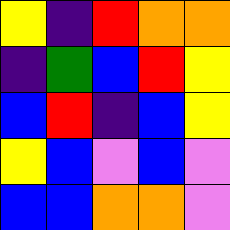[["yellow", "indigo", "red", "orange", "orange"], ["indigo", "green", "blue", "red", "yellow"], ["blue", "red", "indigo", "blue", "yellow"], ["yellow", "blue", "violet", "blue", "violet"], ["blue", "blue", "orange", "orange", "violet"]]